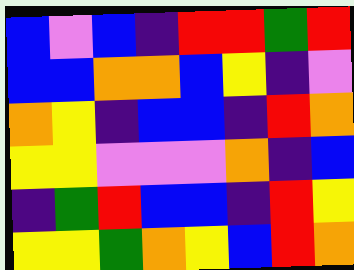[["blue", "violet", "blue", "indigo", "red", "red", "green", "red"], ["blue", "blue", "orange", "orange", "blue", "yellow", "indigo", "violet"], ["orange", "yellow", "indigo", "blue", "blue", "indigo", "red", "orange"], ["yellow", "yellow", "violet", "violet", "violet", "orange", "indigo", "blue"], ["indigo", "green", "red", "blue", "blue", "indigo", "red", "yellow"], ["yellow", "yellow", "green", "orange", "yellow", "blue", "red", "orange"]]